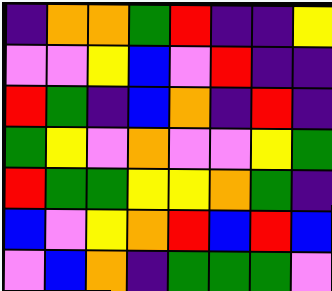[["indigo", "orange", "orange", "green", "red", "indigo", "indigo", "yellow"], ["violet", "violet", "yellow", "blue", "violet", "red", "indigo", "indigo"], ["red", "green", "indigo", "blue", "orange", "indigo", "red", "indigo"], ["green", "yellow", "violet", "orange", "violet", "violet", "yellow", "green"], ["red", "green", "green", "yellow", "yellow", "orange", "green", "indigo"], ["blue", "violet", "yellow", "orange", "red", "blue", "red", "blue"], ["violet", "blue", "orange", "indigo", "green", "green", "green", "violet"]]